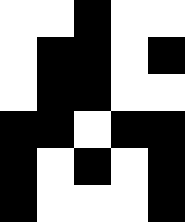[["white", "white", "black", "white", "white"], ["white", "black", "black", "white", "black"], ["white", "black", "black", "white", "white"], ["black", "black", "white", "black", "black"], ["black", "white", "black", "white", "black"], ["black", "white", "white", "white", "black"]]